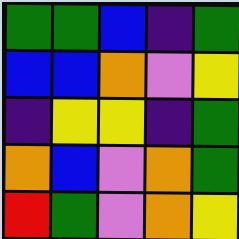[["green", "green", "blue", "indigo", "green"], ["blue", "blue", "orange", "violet", "yellow"], ["indigo", "yellow", "yellow", "indigo", "green"], ["orange", "blue", "violet", "orange", "green"], ["red", "green", "violet", "orange", "yellow"]]